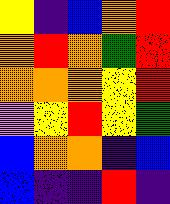[["yellow", "indigo", "blue", "orange", "red"], ["orange", "red", "orange", "green", "red"], ["orange", "orange", "orange", "yellow", "red"], ["violet", "yellow", "red", "yellow", "green"], ["blue", "orange", "orange", "indigo", "blue"], ["blue", "indigo", "indigo", "red", "indigo"]]